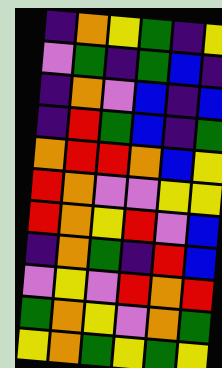[["indigo", "orange", "yellow", "green", "indigo", "yellow"], ["violet", "green", "indigo", "green", "blue", "indigo"], ["indigo", "orange", "violet", "blue", "indigo", "blue"], ["indigo", "red", "green", "blue", "indigo", "green"], ["orange", "red", "red", "orange", "blue", "yellow"], ["red", "orange", "violet", "violet", "yellow", "yellow"], ["red", "orange", "yellow", "red", "violet", "blue"], ["indigo", "orange", "green", "indigo", "red", "blue"], ["violet", "yellow", "violet", "red", "orange", "red"], ["green", "orange", "yellow", "violet", "orange", "green"], ["yellow", "orange", "green", "yellow", "green", "yellow"]]